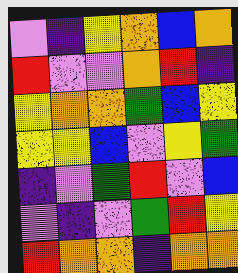[["violet", "indigo", "yellow", "orange", "blue", "orange"], ["red", "violet", "violet", "orange", "red", "indigo"], ["yellow", "orange", "orange", "green", "blue", "yellow"], ["yellow", "yellow", "blue", "violet", "yellow", "green"], ["indigo", "violet", "green", "red", "violet", "blue"], ["violet", "indigo", "violet", "green", "red", "yellow"], ["red", "orange", "orange", "indigo", "orange", "orange"]]